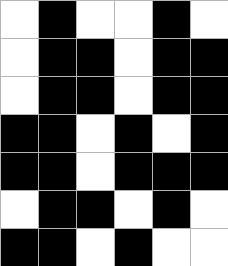[["white", "black", "white", "white", "black", "white"], ["white", "black", "black", "white", "black", "black"], ["white", "black", "black", "white", "black", "black"], ["black", "black", "white", "black", "white", "black"], ["black", "black", "white", "black", "black", "black"], ["white", "black", "black", "white", "black", "white"], ["black", "black", "white", "black", "white", "white"]]